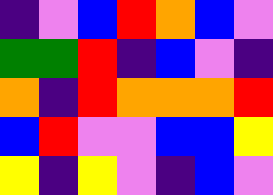[["indigo", "violet", "blue", "red", "orange", "blue", "violet"], ["green", "green", "red", "indigo", "blue", "violet", "indigo"], ["orange", "indigo", "red", "orange", "orange", "orange", "red"], ["blue", "red", "violet", "violet", "blue", "blue", "yellow"], ["yellow", "indigo", "yellow", "violet", "indigo", "blue", "violet"]]